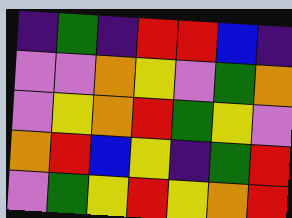[["indigo", "green", "indigo", "red", "red", "blue", "indigo"], ["violet", "violet", "orange", "yellow", "violet", "green", "orange"], ["violet", "yellow", "orange", "red", "green", "yellow", "violet"], ["orange", "red", "blue", "yellow", "indigo", "green", "red"], ["violet", "green", "yellow", "red", "yellow", "orange", "red"]]